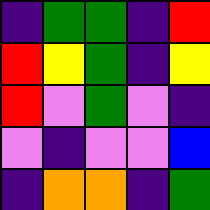[["indigo", "green", "green", "indigo", "red"], ["red", "yellow", "green", "indigo", "yellow"], ["red", "violet", "green", "violet", "indigo"], ["violet", "indigo", "violet", "violet", "blue"], ["indigo", "orange", "orange", "indigo", "green"]]